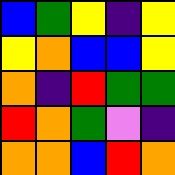[["blue", "green", "yellow", "indigo", "yellow"], ["yellow", "orange", "blue", "blue", "yellow"], ["orange", "indigo", "red", "green", "green"], ["red", "orange", "green", "violet", "indigo"], ["orange", "orange", "blue", "red", "orange"]]